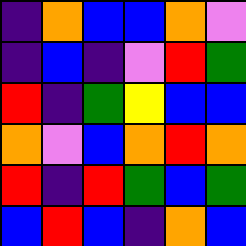[["indigo", "orange", "blue", "blue", "orange", "violet"], ["indigo", "blue", "indigo", "violet", "red", "green"], ["red", "indigo", "green", "yellow", "blue", "blue"], ["orange", "violet", "blue", "orange", "red", "orange"], ["red", "indigo", "red", "green", "blue", "green"], ["blue", "red", "blue", "indigo", "orange", "blue"]]